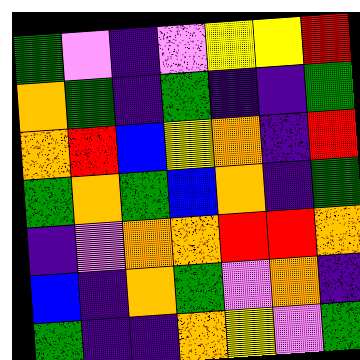[["green", "violet", "indigo", "violet", "yellow", "yellow", "red"], ["orange", "green", "indigo", "green", "indigo", "indigo", "green"], ["orange", "red", "blue", "yellow", "orange", "indigo", "red"], ["green", "orange", "green", "blue", "orange", "indigo", "green"], ["indigo", "violet", "orange", "orange", "red", "red", "orange"], ["blue", "indigo", "orange", "green", "violet", "orange", "indigo"], ["green", "indigo", "indigo", "orange", "yellow", "violet", "green"]]